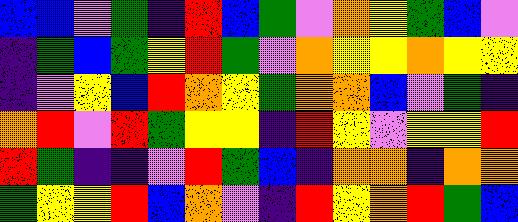[["blue", "blue", "violet", "green", "indigo", "red", "blue", "green", "violet", "orange", "yellow", "green", "blue", "violet"], ["indigo", "green", "blue", "green", "yellow", "red", "green", "violet", "orange", "yellow", "yellow", "orange", "yellow", "yellow"], ["indigo", "violet", "yellow", "blue", "red", "orange", "yellow", "green", "orange", "orange", "blue", "violet", "green", "indigo"], ["orange", "red", "violet", "red", "green", "yellow", "yellow", "indigo", "red", "yellow", "violet", "yellow", "yellow", "red"], ["red", "green", "indigo", "indigo", "violet", "red", "green", "blue", "indigo", "orange", "orange", "indigo", "orange", "orange"], ["green", "yellow", "yellow", "red", "blue", "orange", "violet", "indigo", "red", "yellow", "orange", "red", "green", "blue"]]